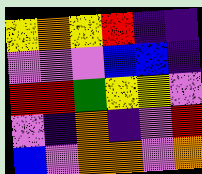[["yellow", "orange", "yellow", "red", "indigo", "indigo"], ["violet", "violet", "violet", "blue", "blue", "indigo"], ["red", "red", "green", "yellow", "yellow", "violet"], ["violet", "indigo", "orange", "indigo", "violet", "red"], ["blue", "violet", "orange", "orange", "violet", "orange"]]